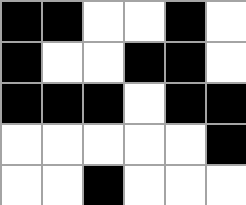[["black", "black", "white", "white", "black", "white"], ["black", "white", "white", "black", "black", "white"], ["black", "black", "black", "white", "black", "black"], ["white", "white", "white", "white", "white", "black"], ["white", "white", "black", "white", "white", "white"]]